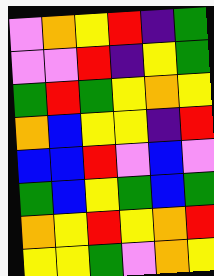[["violet", "orange", "yellow", "red", "indigo", "green"], ["violet", "violet", "red", "indigo", "yellow", "green"], ["green", "red", "green", "yellow", "orange", "yellow"], ["orange", "blue", "yellow", "yellow", "indigo", "red"], ["blue", "blue", "red", "violet", "blue", "violet"], ["green", "blue", "yellow", "green", "blue", "green"], ["orange", "yellow", "red", "yellow", "orange", "red"], ["yellow", "yellow", "green", "violet", "orange", "yellow"]]